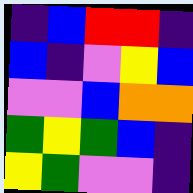[["indigo", "blue", "red", "red", "indigo"], ["blue", "indigo", "violet", "yellow", "blue"], ["violet", "violet", "blue", "orange", "orange"], ["green", "yellow", "green", "blue", "indigo"], ["yellow", "green", "violet", "violet", "indigo"]]